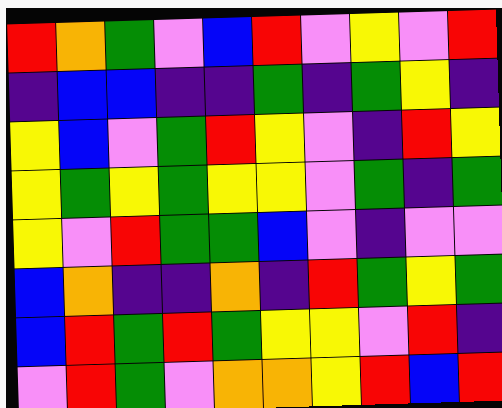[["red", "orange", "green", "violet", "blue", "red", "violet", "yellow", "violet", "red"], ["indigo", "blue", "blue", "indigo", "indigo", "green", "indigo", "green", "yellow", "indigo"], ["yellow", "blue", "violet", "green", "red", "yellow", "violet", "indigo", "red", "yellow"], ["yellow", "green", "yellow", "green", "yellow", "yellow", "violet", "green", "indigo", "green"], ["yellow", "violet", "red", "green", "green", "blue", "violet", "indigo", "violet", "violet"], ["blue", "orange", "indigo", "indigo", "orange", "indigo", "red", "green", "yellow", "green"], ["blue", "red", "green", "red", "green", "yellow", "yellow", "violet", "red", "indigo"], ["violet", "red", "green", "violet", "orange", "orange", "yellow", "red", "blue", "red"]]